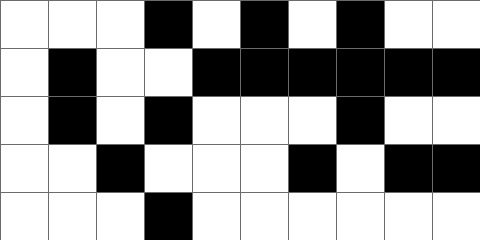[["white", "white", "white", "black", "white", "black", "white", "black", "white", "white"], ["white", "black", "white", "white", "black", "black", "black", "black", "black", "black"], ["white", "black", "white", "black", "white", "white", "white", "black", "white", "white"], ["white", "white", "black", "white", "white", "white", "black", "white", "black", "black"], ["white", "white", "white", "black", "white", "white", "white", "white", "white", "white"]]